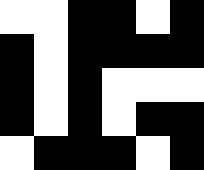[["white", "white", "black", "black", "white", "black"], ["black", "white", "black", "black", "black", "black"], ["black", "white", "black", "white", "white", "white"], ["black", "white", "black", "white", "black", "black"], ["white", "black", "black", "black", "white", "black"]]